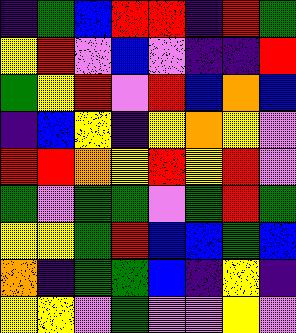[["indigo", "green", "blue", "red", "red", "indigo", "red", "green"], ["yellow", "red", "violet", "blue", "violet", "indigo", "indigo", "red"], ["green", "yellow", "red", "violet", "red", "blue", "orange", "blue"], ["indigo", "blue", "yellow", "indigo", "yellow", "orange", "yellow", "violet"], ["red", "red", "orange", "yellow", "red", "yellow", "red", "violet"], ["green", "violet", "green", "green", "violet", "green", "red", "green"], ["yellow", "yellow", "green", "red", "blue", "blue", "green", "blue"], ["orange", "indigo", "green", "green", "blue", "indigo", "yellow", "indigo"], ["yellow", "yellow", "violet", "green", "violet", "violet", "yellow", "violet"]]